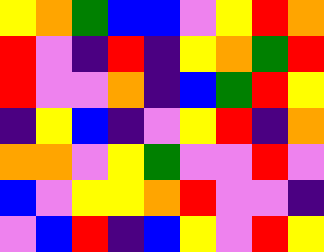[["yellow", "orange", "green", "blue", "blue", "violet", "yellow", "red", "orange"], ["red", "violet", "indigo", "red", "indigo", "yellow", "orange", "green", "red"], ["red", "violet", "violet", "orange", "indigo", "blue", "green", "red", "yellow"], ["indigo", "yellow", "blue", "indigo", "violet", "yellow", "red", "indigo", "orange"], ["orange", "orange", "violet", "yellow", "green", "violet", "violet", "red", "violet"], ["blue", "violet", "yellow", "yellow", "orange", "red", "violet", "violet", "indigo"], ["violet", "blue", "red", "indigo", "blue", "yellow", "violet", "red", "yellow"]]